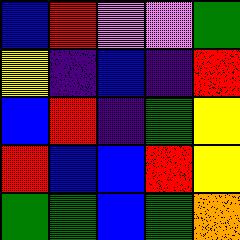[["blue", "red", "violet", "violet", "green"], ["yellow", "indigo", "blue", "indigo", "red"], ["blue", "red", "indigo", "green", "yellow"], ["red", "blue", "blue", "red", "yellow"], ["green", "green", "blue", "green", "orange"]]